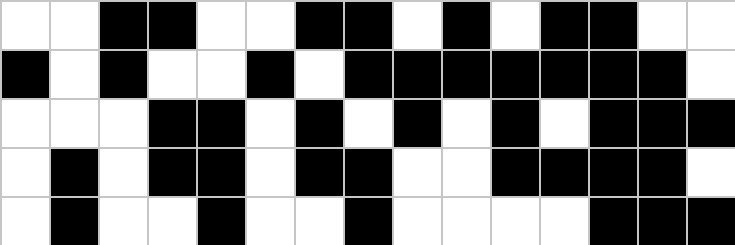[["white", "white", "black", "black", "white", "white", "black", "black", "white", "black", "white", "black", "black", "white", "white"], ["black", "white", "black", "white", "white", "black", "white", "black", "black", "black", "black", "black", "black", "black", "white"], ["white", "white", "white", "black", "black", "white", "black", "white", "black", "white", "black", "white", "black", "black", "black"], ["white", "black", "white", "black", "black", "white", "black", "black", "white", "white", "black", "black", "black", "black", "white"], ["white", "black", "white", "white", "black", "white", "white", "black", "white", "white", "white", "white", "black", "black", "black"]]